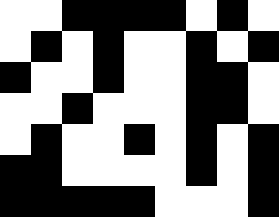[["white", "white", "black", "black", "black", "black", "white", "black", "white"], ["white", "black", "white", "black", "white", "white", "black", "white", "black"], ["black", "white", "white", "black", "white", "white", "black", "black", "white"], ["white", "white", "black", "white", "white", "white", "black", "black", "white"], ["white", "black", "white", "white", "black", "white", "black", "white", "black"], ["black", "black", "white", "white", "white", "white", "black", "white", "black"], ["black", "black", "black", "black", "black", "white", "white", "white", "black"]]